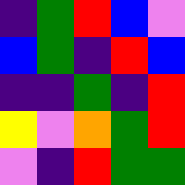[["indigo", "green", "red", "blue", "violet"], ["blue", "green", "indigo", "red", "blue"], ["indigo", "indigo", "green", "indigo", "red"], ["yellow", "violet", "orange", "green", "red"], ["violet", "indigo", "red", "green", "green"]]